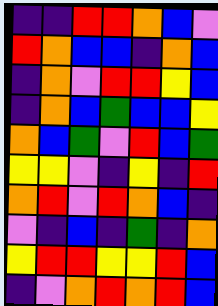[["indigo", "indigo", "red", "red", "orange", "blue", "violet"], ["red", "orange", "blue", "blue", "indigo", "orange", "blue"], ["indigo", "orange", "violet", "red", "red", "yellow", "blue"], ["indigo", "orange", "blue", "green", "blue", "blue", "yellow"], ["orange", "blue", "green", "violet", "red", "blue", "green"], ["yellow", "yellow", "violet", "indigo", "yellow", "indigo", "red"], ["orange", "red", "violet", "red", "orange", "blue", "indigo"], ["violet", "indigo", "blue", "indigo", "green", "indigo", "orange"], ["yellow", "red", "red", "yellow", "yellow", "red", "blue"], ["indigo", "violet", "orange", "red", "orange", "red", "blue"]]